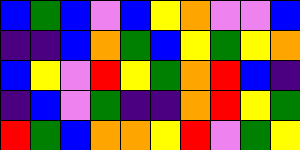[["blue", "green", "blue", "violet", "blue", "yellow", "orange", "violet", "violet", "blue"], ["indigo", "indigo", "blue", "orange", "green", "blue", "yellow", "green", "yellow", "orange"], ["blue", "yellow", "violet", "red", "yellow", "green", "orange", "red", "blue", "indigo"], ["indigo", "blue", "violet", "green", "indigo", "indigo", "orange", "red", "yellow", "green"], ["red", "green", "blue", "orange", "orange", "yellow", "red", "violet", "green", "yellow"]]